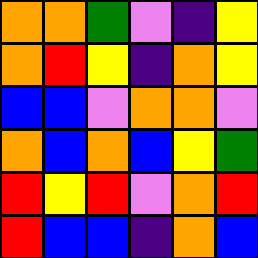[["orange", "orange", "green", "violet", "indigo", "yellow"], ["orange", "red", "yellow", "indigo", "orange", "yellow"], ["blue", "blue", "violet", "orange", "orange", "violet"], ["orange", "blue", "orange", "blue", "yellow", "green"], ["red", "yellow", "red", "violet", "orange", "red"], ["red", "blue", "blue", "indigo", "orange", "blue"]]